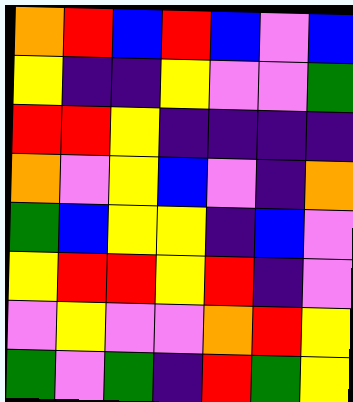[["orange", "red", "blue", "red", "blue", "violet", "blue"], ["yellow", "indigo", "indigo", "yellow", "violet", "violet", "green"], ["red", "red", "yellow", "indigo", "indigo", "indigo", "indigo"], ["orange", "violet", "yellow", "blue", "violet", "indigo", "orange"], ["green", "blue", "yellow", "yellow", "indigo", "blue", "violet"], ["yellow", "red", "red", "yellow", "red", "indigo", "violet"], ["violet", "yellow", "violet", "violet", "orange", "red", "yellow"], ["green", "violet", "green", "indigo", "red", "green", "yellow"]]